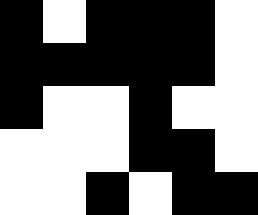[["black", "white", "black", "black", "black", "white"], ["black", "black", "black", "black", "black", "white"], ["black", "white", "white", "black", "white", "white"], ["white", "white", "white", "black", "black", "white"], ["white", "white", "black", "white", "black", "black"]]